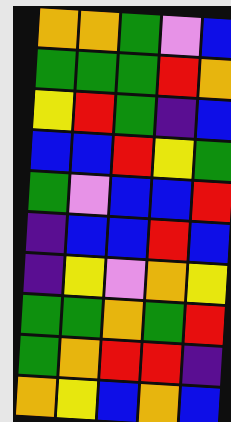[["orange", "orange", "green", "violet", "blue"], ["green", "green", "green", "red", "orange"], ["yellow", "red", "green", "indigo", "blue"], ["blue", "blue", "red", "yellow", "green"], ["green", "violet", "blue", "blue", "red"], ["indigo", "blue", "blue", "red", "blue"], ["indigo", "yellow", "violet", "orange", "yellow"], ["green", "green", "orange", "green", "red"], ["green", "orange", "red", "red", "indigo"], ["orange", "yellow", "blue", "orange", "blue"]]